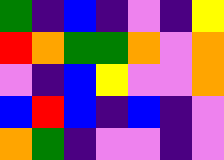[["green", "indigo", "blue", "indigo", "violet", "indigo", "yellow"], ["red", "orange", "green", "green", "orange", "violet", "orange"], ["violet", "indigo", "blue", "yellow", "violet", "violet", "orange"], ["blue", "red", "blue", "indigo", "blue", "indigo", "violet"], ["orange", "green", "indigo", "violet", "violet", "indigo", "violet"]]